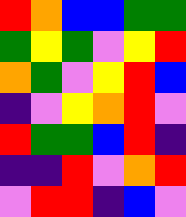[["red", "orange", "blue", "blue", "green", "green"], ["green", "yellow", "green", "violet", "yellow", "red"], ["orange", "green", "violet", "yellow", "red", "blue"], ["indigo", "violet", "yellow", "orange", "red", "violet"], ["red", "green", "green", "blue", "red", "indigo"], ["indigo", "indigo", "red", "violet", "orange", "red"], ["violet", "red", "red", "indigo", "blue", "violet"]]